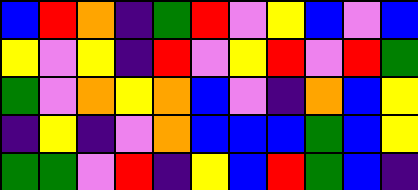[["blue", "red", "orange", "indigo", "green", "red", "violet", "yellow", "blue", "violet", "blue"], ["yellow", "violet", "yellow", "indigo", "red", "violet", "yellow", "red", "violet", "red", "green"], ["green", "violet", "orange", "yellow", "orange", "blue", "violet", "indigo", "orange", "blue", "yellow"], ["indigo", "yellow", "indigo", "violet", "orange", "blue", "blue", "blue", "green", "blue", "yellow"], ["green", "green", "violet", "red", "indigo", "yellow", "blue", "red", "green", "blue", "indigo"]]